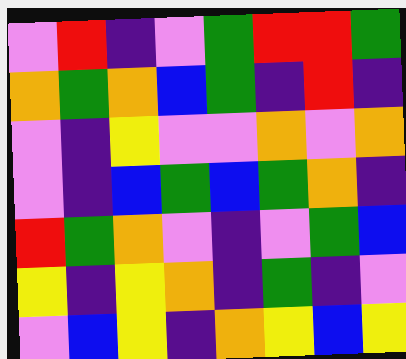[["violet", "red", "indigo", "violet", "green", "red", "red", "green"], ["orange", "green", "orange", "blue", "green", "indigo", "red", "indigo"], ["violet", "indigo", "yellow", "violet", "violet", "orange", "violet", "orange"], ["violet", "indigo", "blue", "green", "blue", "green", "orange", "indigo"], ["red", "green", "orange", "violet", "indigo", "violet", "green", "blue"], ["yellow", "indigo", "yellow", "orange", "indigo", "green", "indigo", "violet"], ["violet", "blue", "yellow", "indigo", "orange", "yellow", "blue", "yellow"]]